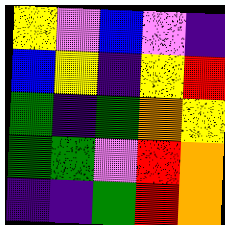[["yellow", "violet", "blue", "violet", "indigo"], ["blue", "yellow", "indigo", "yellow", "red"], ["green", "indigo", "green", "orange", "yellow"], ["green", "green", "violet", "red", "orange"], ["indigo", "indigo", "green", "red", "orange"]]